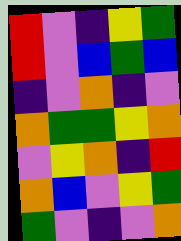[["red", "violet", "indigo", "yellow", "green"], ["red", "violet", "blue", "green", "blue"], ["indigo", "violet", "orange", "indigo", "violet"], ["orange", "green", "green", "yellow", "orange"], ["violet", "yellow", "orange", "indigo", "red"], ["orange", "blue", "violet", "yellow", "green"], ["green", "violet", "indigo", "violet", "orange"]]